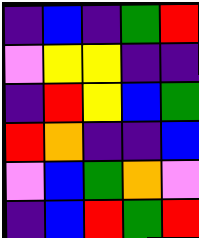[["indigo", "blue", "indigo", "green", "red"], ["violet", "yellow", "yellow", "indigo", "indigo"], ["indigo", "red", "yellow", "blue", "green"], ["red", "orange", "indigo", "indigo", "blue"], ["violet", "blue", "green", "orange", "violet"], ["indigo", "blue", "red", "green", "red"]]